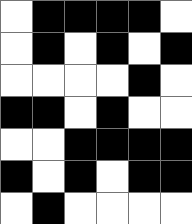[["white", "black", "black", "black", "black", "white"], ["white", "black", "white", "black", "white", "black"], ["white", "white", "white", "white", "black", "white"], ["black", "black", "white", "black", "white", "white"], ["white", "white", "black", "black", "black", "black"], ["black", "white", "black", "white", "black", "black"], ["white", "black", "white", "white", "white", "white"]]